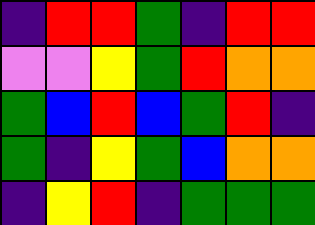[["indigo", "red", "red", "green", "indigo", "red", "red"], ["violet", "violet", "yellow", "green", "red", "orange", "orange"], ["green", "blue", "red", "blue", "green", "red", "indigo"], ["green", "indigo", "yellow", "green", "blue", "orange", "orange"], ["indigo", "yellow", "red", "indigo", "green", "green", "green"]]